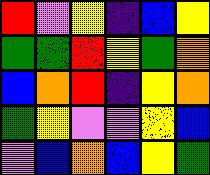[["red", "violet", "yellow", "indigo", "blue", "yellow"], ["green", "green", "red", "yellow", "green", "orange"], ["blue", "orange", "red", "indigo", "yellow", "orange"], ["green", "yellow", "violet", "violet", "yellow", "blue"], ["violet", "blue", "orange", "blue", "yellow", "green"]]